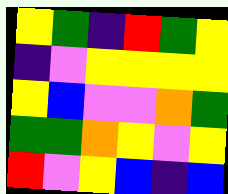[["yellow", "green", "indigo", "red", "green", "yellow"], ["indigo", "violet", "yellow", "yellow", "yellow", "yellow"], ["yellow", "blue", "violet", "violet", "orange", "green"], ["green", "green", "orange", "yellow", "violet", "yellow"], ["red", "violet", "yellow", "blue", "indigo", "blue"]]